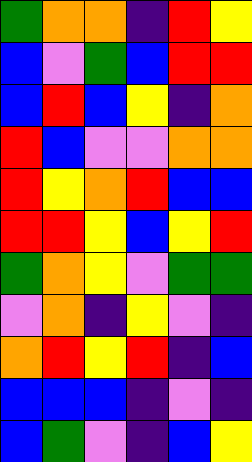[["green", "orange", "orange", "indigo", "red", "yellow"], ["blue", "violet", "green", "blue", "red", "red"], ["blue", "red", "blue", "yellow", "indigo", "orange"], ["red", "blue", "violet", "violet", "orange", "orange"], ["red", "yellow", "orange", "red", "blue", "blue"], ["red", "red", "yellow", "blue", "yellow", "red"], ["green", "orange", "yellow", "violet", "green", "green"], ["violet", "orange", "indigo", "yellow", "violet", "indigo"], ["orange", "red", "yellow", "red", "indigo", "blue"], ["blue", "blue", "blue", "indigo", "violet", "indigo"], ["blue", "green", "violet", "indigo", "blue", "yellow"]]